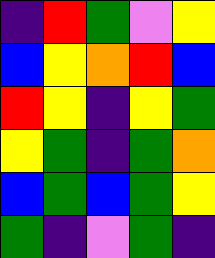[["indigo", "red", "green", "violet", "yellow"], ["blue", "yellow", "orange", "red", "blue"], ["red", "yellow", "indigo", "yellow", "green"], ["yellow", "green", "indigo", "green", "orange"], ["blue", "green", "blue", "green", "yellow"], ["green", "indigo", "violet", "green", "indigo"]]